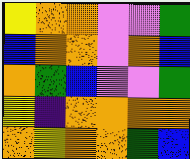[["yellow", "orange", "orange", "violet", "violet", "green"], ["blue", "orange", "orange", "violet", "orange", "blue"], ["orange", "green", "blue", "violet", "violet", "green"], ["yellow", "indigo", "orange", "orange", "orange", "orange"], ["orange", "yellow", "orange", "orange", "green", "blue"]]